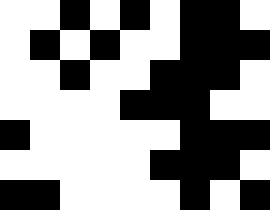[["white", "white", "black", "white", "black", "white", "black", "black", "white"], ["white", "black", "white", "black", "white", "white", "black", "black", "black"], ["white", "white", "black", "white", "white", "black", "black", "black", "white"], ["white", "white", "white", "white", "black", "black", "black", "white", "white"], ["black", "white", "white", "white", "white", "white", "black", "black", "black"], ["white", "white", "white", "white", "white", "black", "black", "black", "white"], ["black", "black", "white", "white", "white", "white", "black", "white", "black"]]